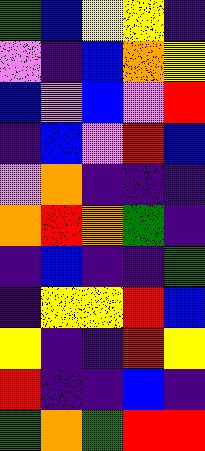[["green", "blue", "yellow", "yellow", "indigo"], ["violet", "indigo", "blue", "orange", "yellow"], ["blue", "violet", "blue", "violet", "red"], ["indigo", "blue", "violet", "red", "blue"], ["violet", "orange", "indigo", "indigo", "indigo"], ["orange", "red", "orange", "green", "indigo"], ["indigo", "blue", "indigo", "indigo", "green"], ["indigo", "yellow", "yellow", "red", "blue"], ["yellow", "indigo", "indigo", "red", "yellow"], ["red", "indigo", "indigo", "blue", "indigo"], ["green", "orange", "green", "red", "red"]]